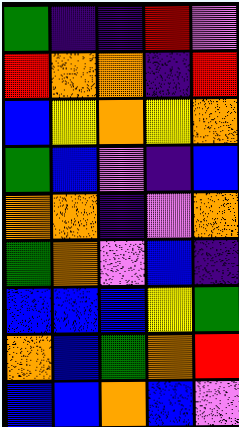[["green", "indigo", "indigo", "red", "violet"], ["red", "orange", "orange", "indigo", "red"], ["blue", "yellow", "orange", "yellow", "orange"], ["green", "blue", "violet", "indigo", "blue"], ["orange", "orange", "indigo", "violet", "orange"], ["green", "orange", "violet", "blue", "indigo"], ["blue", "blue", "blue", "yellow", "green"], ["orange", "blue", "green", "orange", "red"], ["blue", "blue", "orange", "blue", "violet"]]